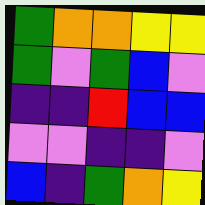[["green", "orange", "orange", "yellow", "yellow"], ["green", "violet", "green", "blue", "violet"], ["indigo", "indigo", "red", "blue", "blue"], ["violet", "violet", "indigo", "indigo", "violet"], ["blue", "indigo", "green", "orange", "yellow"]]